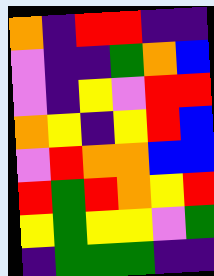[["orange", "indigo", "red", "red", "indigo", "indigo"], ["violet", "indigo", "indigo", "green", "orange", "blue"], ["violet", "indigo", "yellow", "violet", "red", "red"], ["orange", "yellow", "indigo", "yellow", "red", "blue"], ["violet", "red", "orange", "orange", "blue", "blue"], ["red", "green", "red", "orange", "yellow", "red"], ["yellow", "green", "yellow", "yellow", "violet", "green"], ["indigo", "green", "green", "green", "indigo", "indigo"]]